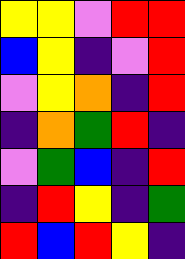[["yellow", "yellow", "violet", "red", "red"], ["blue", "yellow", "indigo", "violet", "red"], ["violet", "yellow", "orange", "indigo", "red"], ["indigo", "orange", "green", "red", "indigo"], ["violet", "green", "blue", "indigo", "red"], ["indigo", "red", "yellow", "indigo", "green"], ["red", "blue", "red", "yellow", "indigo"]]